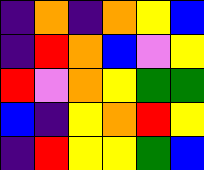[["indigo", "orange", "indigo", "orange", "yellow", "blue"], ["indigo", "red", "orange", "blue", "violet", "yellow"], ["red", "violet", "orange", "yellow", "green", "green"], ["blue", "indigo", "yellow", "orange", "red", "yellow"], ["indigo", "red", "yellow", "yellow", "green", "blue"]]